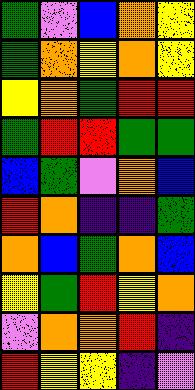[["green", "violet", "blue", "orange", "yellow"], ["green", "orange", "yellow", "orange", "yellow"], ["yellow", "orange", "green", "red", "red"], ["green", "red", "red", "green", "green"], ["blue", "green", "violet", "orange", "blue"], ["red", "orange", "indigo", "indigo", "green"], ["orange", "blue", "green", "orange", "blue"], ["yellow", "green", "red", "yellow", "orange"], ["violet", "orange", "orange", "red", "indigo"], ["red", "yellow", "yellow", "indigo", "violet"]]